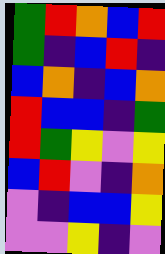[["green", "red", "orange", "blue", "red"], ["green", "indigo", "blue", "red", "indigo"], ["blue", "orange", "indigo", "blue", "orange"], ["red", "blue", "blue", "indigo", "green"], ["red", "green", "yellow", "violet", "yellow"], ["blue", "red", "violet", "indigo", "orange"], ["violet", "indigo", "blue", "blue", "yellow"], ["violet", "violet", "yellow", "indigo", "violet"]]